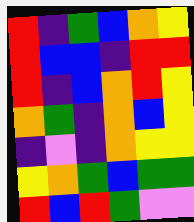[["red", "indigo", "green", "blue", "orange", "yellow"], ["red", "blue", "blue", "indigo", "red", "red"], ["red", "indigo", "blue", "orange", "red", "yellow"], ["orange", "green", "indigo", "orange", "blue", "yellow"], ["indigo", "violet", "indigo", "orange", "yellow", "yellow"], ["yellow", "orange", "green", "blue", "green", "green"], ["red", "blue", "red", "green", "violet", "violet"]]